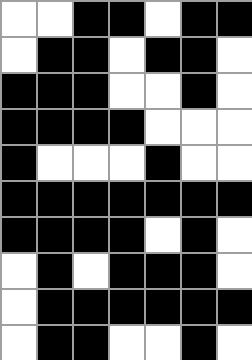[["white", "white", "black", "black", "white", "black", "black"], ["white", "black", "black", "white", "black", "black", "white"], ["black", "black", "black", "white", "white", "black", "white"], ["black", "black", "black", "black", "white", "white", "white"], ["black", "white", "white", "white", "black", "white", "white"], ["black", "black", "black", "black", "black", "black", "black"], ["black", "black", "black", "black", "white", "black", "white"], ["white", "black", "white", "black", "black", "black", "white"], ["white", "black", "black", "black", "black", "black", "black"], ["white", "black", "black", "white", "white", "black", "white"]]